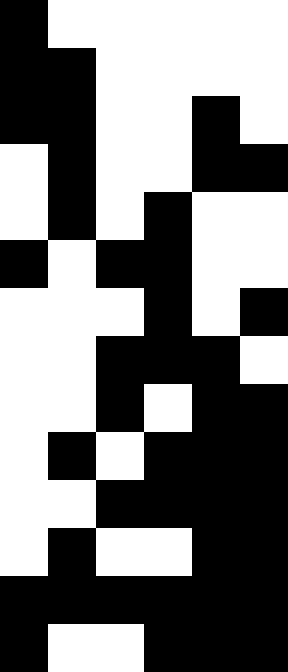[["black", "white", "white", "white", "white", "white"], ["black", "black", "white", "white", "white", "white"], ["black", "black", "white", "white", "black", "white"], ["white", "black", "white", "white", "black", "black"], ["white", "black", "white", "black", "white", "white"], ["black", "white", "black", "black", "white", "white"], ["white", "white", "white", "black", "white", "black"], ["white", "white", "black", "black", "black", "white"], ["white", "white", "black", "white", "black", "black"], ["white", "black", "white", "black", "black", "black"], ["white", "white", "black", "black", "black", "black"], ["white", "black", "white", "white", "black", "black"], ["black", "black", "black", "black", "black", "black"], ["black", "white", "white", "black", "black", "black"]]